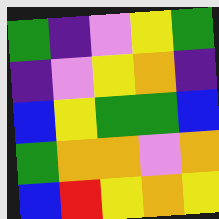[["green", "indigo", "violet", "yellow", "green"], ["indigo", "violet", "yellow", "orange", "indigo"], ["blue", "yellow", "green", "green", "blue"], ["green", "orange", "orange", "violet", "orange"], ["blue", "red", "yellow", "orange", "yellow"]]